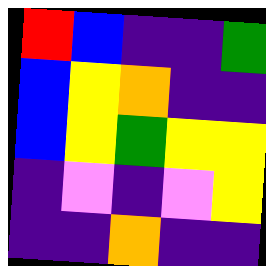[["red", "blue", "indigo", "indigo", "green"], ["blue", "yellow", "orange", "indigo", "indigo"], ["blue", "yellow", "green", "yellow", "yellow"], ["indigo", "violet", "indigo", "violet", "yellow"], ["indigo", "indigo", "orange", "indigo", "indigo"]]